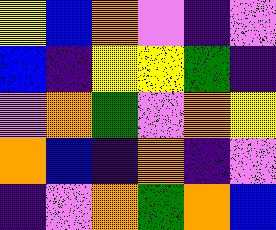[["yellow", "blue", "orange", "violet", "indigo", "violet"], ["blue", "indigo", "yellow", "yellow", "green", "indigo"], ["violet", "orange", "green", "violet", "orange", "yellow"], ["orange", "blue", "indigo", "orange", "indigo", "violet"], ["indigo", "violet", "orange", "green", "orange", "blue"]]